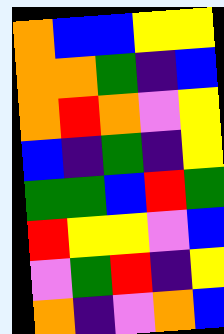[["orange", "blue", "blue", "yellow", "yellow"], ["orange", "orange", "green", "indigo", "blue"], ["orange", "red", "orange", "violet", "yellow"], ["blue", "indigo", "green", "indigo", "yellow"], ["green", "green", "blue", "red", "green"], ["red", "yellow", "yellow", "violet", "blue"], ["violet", "green", "red", "indigo", "yellow"], ["orange", "indigo", "violet", "orange", "blue"]]